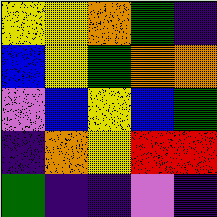[["yellow", "yellow", "orange", "green", "indigo"], ["blue", "yellow", "green", "orange", "orange"], ["violet", "blue", "yellow", "blue", "green"], ["indigo", "orange", "yellow", "red", "red"], ["green", "indigo", "indigo", "violet", "indigo"]]